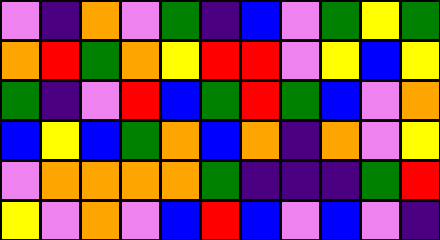[["violet", "indigo", "orange", "violet", "green", "indigo", "blue", "violet", "green", "yellow", "green"], ["orange", "red", "green", "orange", "yellow", "red", "red", "violet", "yellow", "blue", "yellow"], ["green", "indigo", "violet", "red", "blue", "green", "red", "green", "blue", "violet", "orange"], ["blue", "yellow", "blue", "green", "orange", "blue", "orange", "indigo", "orange", "violet", "yellow"], ["violet", "orange", "orange", "orange", "orange", "green", "indigo", "indigo", "indigo", "green", "red"], ["yellow", "violet", "orange", "violet", "blue", "red", "blue", "violet", "blue", "violet", "indigo"]]